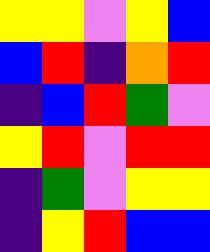[["yellow", "yellow", "violet", "yellow", "blue"], ["blue", "red", "indigo", "orange", "red"], ["indigo", "blue", "red", "green", "violet"], ["yellow", "red", "violet", "red", "red"], ["indigo", "green", "violet", "yellow", "yellow"], ["indigo", "yellow", "red", "blue", "blue"]]